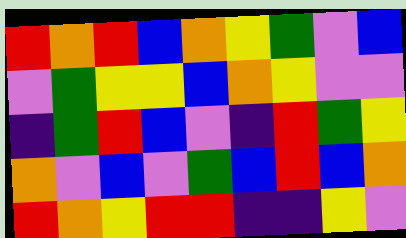[["red", "orange", "red", "blue", "orange", "yellow", "green", "violet", "blue"], ["violet", "green", "yellow", "yellow", "blue", "orange", "yellow", "violet", "violet"], ["indigo", "green", "red", "blue", "violet", "indigo", "red", "green", "yellow"], ["orange", "violet", "blue", "violet", "green", "blue", "red", "blue", "orange"], ["red", "orange", "yellow", "red", "red", "indigo", "indigo", "yellow", "violet"]]